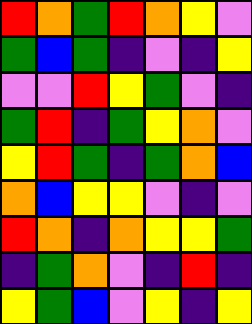[["red", "orange", "green", "red", "orange", "yellow", "violet"], ["green", "blue", "green", "indigo", "violet", "indigo", "yellow"], ["violet", "violet", "red", "yellow", "green", "violet", "indigo"], ["green", "red", "indigo", "green", "yellow", "orange", "violet"], ["yellow", "red", "green", "indigo", "green", "orange", "blue"], ["orange", "blue", "yellow", "yellow", "violet", "indigo", "violet"], ["red", "orange", "indigo", "orange", "yellow", "yellow", "green"], ["indigo", "green", "orange", "violet", "indigo", "red", "indigo"], ["yellow", "green", "blue", "violet", "yellow", "indigo", "yellow"]]